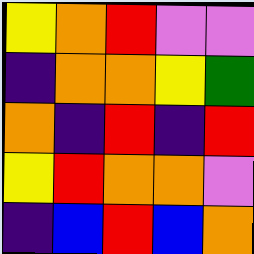[["yellow", "orange", "red", "violet", "violet"], ["indigo", "orange", "orange", "yellow", "green"], ["orange", "indigo", "red", "indigo", "red"], ["yellow", "red", "orange", "orange", "violet"], ["indigo", "blue", "red", "blue", "orange"]]